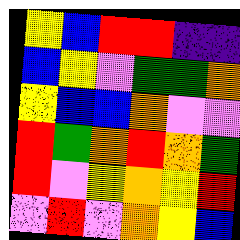[["yellow", "blue", "red", "red", "indigo", "indigo"], ["blue", "yellow", "violet", "green", "green", "orange"], ["yellow", "blue", "blue", "orange", "violet", "violet"], ["red", "green", "orange", "red", "orange", "green"], ["red", "violet", "yellow", "orange", "yellow", "red"], ["violet", "red", "violet", "orange", "yellow", "blue"]]